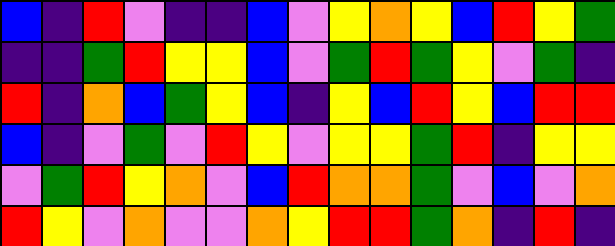[["blue", "indigo", "red", "violet", "indigo", "indigo", "blue", "violet", "yellow", "orange", "yellow", "blue", "red", "yellow", "green"], ["indigo", "indigo", "green", "red", "yellow", "yellow", "blue", "violet", "green", "red", "green", "yellow", "violet", "green", "indigo"], ["red", "indigo", "orange", "blue", "green", "yellow", "blue", "indigo", "yellow", "blue", "red", "yellow", "blue", "red", "red"], ["blue", "indigo", "violet", "green", "violet", "red", "yellow", "violet", "yellow", "yellow", "green", "red", "indigo", "yellow", "yellow"], ["violet", "green", "red", "yellow", "orange", "violet", "blue", "red", "orange", "orange", "green", "violet", "blue", "violet", "orange"], ["red", "yellow", "violet", "orange", "violet", "violet", "orange", "yellow", "red", "red", "green", "orange", "indigo", "red", "indigo"]]